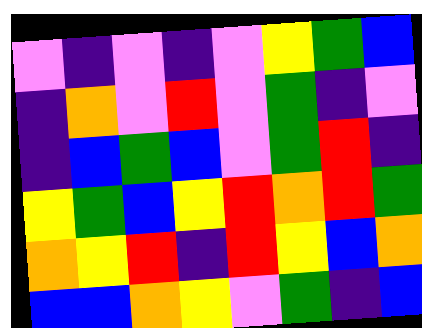[["violet", "indigo", "violet", "indigo", "violet", "yellow", "green", "blue"], ["indigo", "orange", "violet", "red", "violet", "green", "indigo", "violet"], ["indigo", "blue", "green", "blue", "violet", "green", "red", "indigo"], ["yellow", "green", "blue", "yellow", "red", "orange", "red", "green"], ["orange", "yellow", "red", "indigo", "red", "yellow", "blue", "orange"], ["blue", "blue", "orange", "yellow", "violet", "green", "indigo", "blue"]]